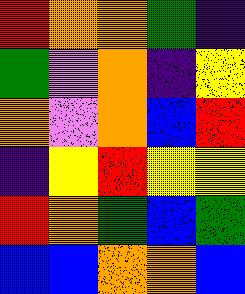[["red", "orange", "orange", "green", "indigo"], ["green", "violet", "orange", "indigo", "yellow"], ["orange", "violet", "orange", "blue", "red"], ["indigo", "yellow", "red", "yellow", "yellow"], ["red", "orange", "green", "blue", "green"], ["blue", "blue", "orange", "orange", "blue"]]